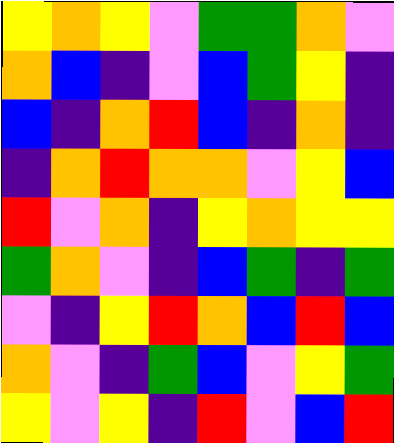[["yellow", "orange", "yellow", "violet", "green", "green", "orange", "violet"], ["orange", "blue", "indigo", "violet", "blue", "green", "yellow", "indigo"], ["blue", "indigo", "orange", "red", "blue", "indigo", "orange", "indigo"], ["indigo", "orange", "red", "orange", "orange", "violet", "yellow", "blue"], ["red", "violet", "orange", "indigo", "yellow", "orange", "yellow", "yellow"], ["green", "orange", "violet", "indigo", "blue", "green", "indigo", "green"], ["violet", "indigo", "yellow", "red", "orange", "blue", "red", "blue"], ["orange", "violet", "indigo", "green", "blue", "violet", "yellow", "green"], ["yellow", "violet", "yellow", "indigo", "red", "violet", "blue", "red"]]